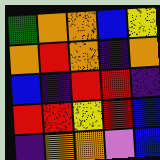[["green", "orange", "orange", "blue", "yellow"], ["orange", "red", "orange", "indigo", "orange"], ["blue", "indigo", "red", "red", "indigo"], ["red", "red", "yellow", "red", "blue"], ["indigo", "orange", "orange", "violet", "blue"]]